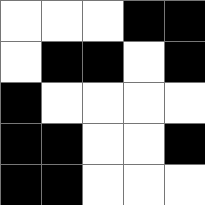[["white", "white", "white", "black", "black"], ["white", "black", "black", "white", "black"], ["black", "white", "white", "white", "white"], ["black", "black", "white", "white", "black"], ["black", "black", "white", "white", "white"]]